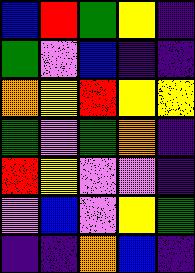[["blue", "red", "green", "yellow", "indigo"], ["green", "violet", "blue", "indigo", "indigo"], ["orange", "yellow", "red", "yellow", "yellow"], ["green", "violet", "green", "orange", "indigo"], ["red", "yellow", "violet", "violet", "indigo"], ["violet", "blue", "violet", "yellow", "green"], ["indigo", "indigo", "orange", "blue", "indigo"]]